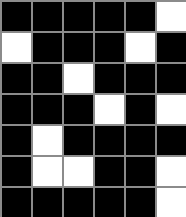[["black", "black", "black", "black", "black", "white"], ["white", "black", "black", "black", "white", "black"], ["black", "black", "white", "black", "black", "black"], ["black", "black", "black", "white", "black", "white"], ["black", "white", "black", "black", "black", "black"], ["black", "white", "white", "black", "black", "white"], ["black", "black", "black", "black", "black", "white"]]